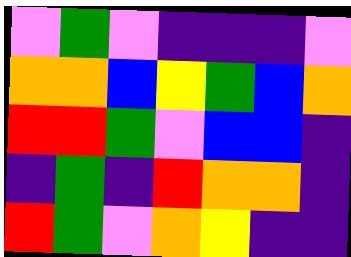[["violet", "green", "violet", "indigo", "indigo", "indigo", "violet"], ["orange", "orange", "blue", "yellow", "green", "blue", "orange"], ["red", "red", "green", "violet", "blue", "blue", "indigo"], ["indigo", "green", "indigo", "red", "orange", "orange", "indigo"], ["red", "green", "violet", "orange", "yellow", "indigo", "indigo"]]